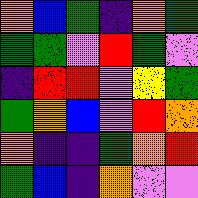[["orange", "blue", "green", "indigo", "orange", "green"], ["green", "green", "violet", "red", "green", "violet"], ["indigo", "red", "red", "violet", "yellow", "green"], ["green", "orange", "blue", "violet", "red", "orange"], ["orange", "indigo", "indigo", "green", "orange", "red"], ["green", "blue", "indigo", "orange", "violet", "violet"]]